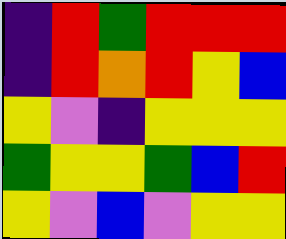[["indigo", "red", "green", "red", "red", "red"], ["indigo", "red", "orange", "red", "yellow", "blue"], ["yellow", "violet", "indigo", "yellow", "yellow", "yellow"], ["green", "yellow", "yellow", "green", "blue", "red"], ["yellow", "violet", "blue", "violet", "yellow", "yellow"]]